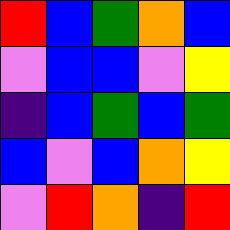[["red", "blue", "green", "orange", "blue"], ["violet", "blue", "blue", "violet", "yellow"], ["indigo", "blue", "green", "blue", "green"], ["blue", "violet", "blue", "orange", "yellow"], ["violet", "red", "orange", "indigo", "red"]]